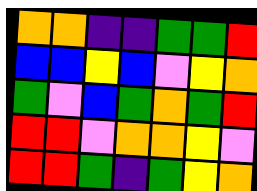[["orange", "orange", "indigo", "indigo", "green", "green", "red"], ["blue", "blue", "yellow", "blue", "violet", "yellow", "orange"], ["green", "violet", "blue", "green", "orange", "green", "red"], ["red", "red", "violet", "orange", "orange", "yellow", "violet"], ["red", "red", "green", "indigo", "green", "yellow", "orange"]]